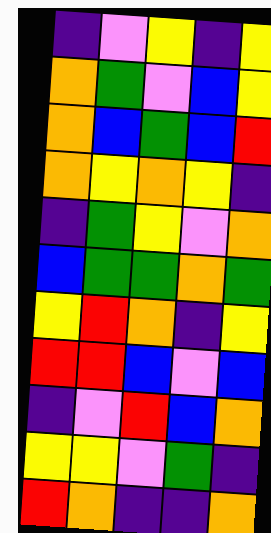[["indigo", "violet", "yellow", "indigo", "yellow"], ["orange", "green", "violet", "blue", "yellow"], ["orange", "blue", "green", "blue", "red"], ["orange", "yellow", "orange", "yellow", "indigo"], ["indigo", "green", "yellow", "violet", "orange"], ["blue", "green", "green", "orange", "green"], ["yellow", "red", "orange", "indigo", "yellow"], ["red", "red", "blue", "violet", "blue"], ["indigo", "violet", "red", "blue", "orange"], ["yellow", "yellow", "violet", "green", "indigo"], ["red", "orange", "indigo", "indigo", "orange"]]